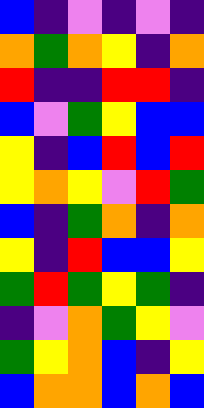[["blue", "indigo", "violet", "indigo", "violet", "indigo"], ["orange", "green", "orange", "yellow", "indigo", "orange"], ["red", "indigo", "indigo", "red", "red", "indigo"], ["blue", "violet", "green", "yellow", "blue", "blue"], ["yellow", "indigo", "blue", "red", "blue", "red"], ["yellow", "orange", "yellow", "violet", "red", "green"], ["blue", "indigo", "green", "orange", "indigo", "orange"], ["yellow", "indigo", "red", "blue", "blue", "yellow"], ["green", "red", "green", "yellow", "green", "indigo"], ["indigo", "violet", "orange", "green", "yellow", "violet"], ["green", "yellow", "orange", "blue", "indigo", "yellow"], ["blue", "orange", "orange", "blue", "orange", "blue"]]